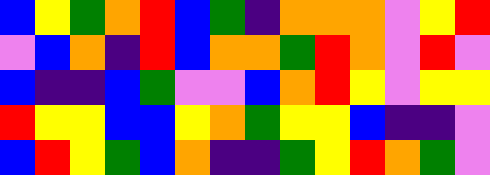[["blue", "yellow", "green", "orange", "red", "blue", "green", "indigo", "orange", "orange", "orange", "violet", "yellow", "red"], ["violet", "blue", "orange", "indigo", "red", "blue", "orange", "orange", "green", "red", "orange", "violet", "red", "violet"], ["blue", "indigo", "indigo", "blue", "green", "violet", "violet", "blue", "orange", "red", "yellow", "violet", "yellow", "yellow"], ["red", "yellow", "yellow", "blue", "blue", "yellow", "orange", "green", "yellow", "yellow", "blue", "indigo", "indigo", "violet"], ["blue", "red", "yellow", "green", "blue", "orange", "indigo", "indigo", "green", "yellow", "red", "orange", "green", "violet"]]